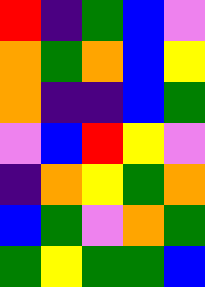[["red", "indigo", "green", "blue", "violet"], ["orange", "green", "orange", "blue", "yellow"], ["orange", "indigo", "indigo", "blue", "green"], ["violet", "blue", "red", "yellow", "violet"], ["indigo", "orange", "yellow", "green", "orange"], ["blue", "green", "violet", "orange", "green"], ["green", "yellow", "green", "green", "blue"]]